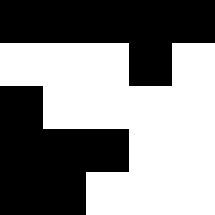[["black", "black", "black", "black", "black"], ["white", "white", "white", "black", "white"], ["black", "white", "white", "white", "white"], ["black", "black", "black", "white", "white"], ["black", "black", "white", "white", "white"]]